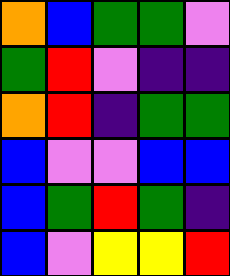[["orange", "blue", "green", "green", "violet"], ["green", "red", "violet", "indigo", "indigo"], ["orange", "red", "indigo", "green", "green"], ["blue", "violet", "violet", "blue", "blue"], ["blue", "green", "red", "green", "indigo"], ["blue", "violet", "yellow", "yellow", "red"]]